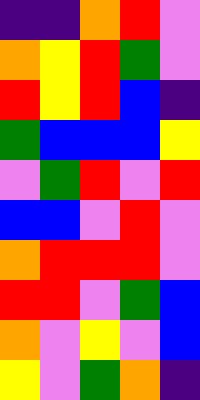[["indigo", "indigo", "orange", "red", "violet"], ["orange", "yellow", "red", "green", "violet"], ["red", "yellow", "red", "blue", "indigo"], ["green", "blue", "blue", "blue", "yellow"], ["violet", "green", "red", "violet", "red"], ["blue", "blue", "violet", "red", "violet"], ["orange", "red", "red", "red", "violet"], ["red", "red", "violet", "green", "blue"], ["orange", "violet", "yellow", "violet", "blue"], ["yellow", "violet", "green", "orange", "indigo"]]